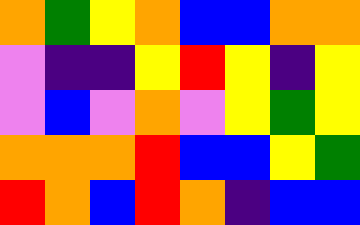[["orange", "green", "yellow", "orange", "blue", "blue", "orange", "orange"], ["violet", "indigo", "indigo", "yellow", "red", "yellow", "indigo", "yellow"], ["violet", "blue", "violet", "orange", "violet", "yellow", "green", "yellow"], ["orange", "orange", "orange", "red", "blue", "blue", "yellow", "green"], ["red", "orange", "blue", "red", "orange", "indigo", "blue", "blue"]]